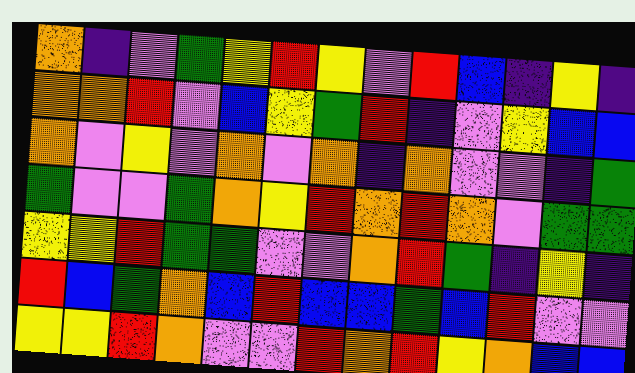[["orange", "indigo", "violet", "green", "yellow", "red", "yellow", "violet", "red", "blue", "indigo", "yellow", "indigo"], ["orange", "orange", "red", "violet", "blue", "yellow", "green", "red", "indigo", "violet", "yellow", "blue", "blue"], ["orange", "violet", "yellow", "violet", "orange", "violet", "orange", "indigo", "orange", "violet", "violet", "indigo", "green"], ["green", "violet", "violet", "green", "orange", "yellow", "red", "orange", "red", "orange", "violet", "green", "green"], ["yellow", "yellow", "red", "green", "green", "violet", "violet", "orange", "red", "green", "indigo", "yellow", "indigo"], ["red", "blue", "green", "orange", "blue", "red", "blue", "blue", "green", "blue", "red", "violet", "violet"], ["yellow", "yellow", "red", "orange", "violet", "violet", "red", "orange", "red", "yellow", "orange", "blue", "blue"]]